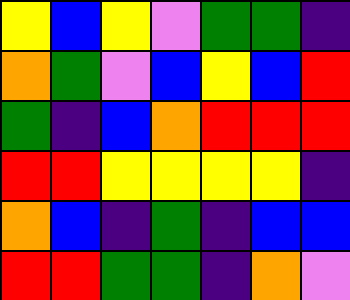[["yellow", "blue", "yellow", "violet", "green", "green", "indigo"], ["orange", "green", "violet", "blue", "yellow", "blue", "red"], ["green", "indigo", "blue", "orange", "red", "red", "red"], ["red", "red", "yellow", "yellow", "yellow", "yellow", "indigo"], ["orange", "blue", "indigo", "green", "indigo", "blue", "blue"], ["red", "red", "green", "green", "indigo", "orange", "violet"]]